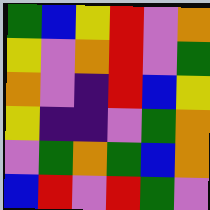[["green", "blue", "yellow", "red", "violet", "orange"], ["yellow", "violet", "orange", "red", "violet", "green"], ["orange", "violet", "indigo", "red", "blue", "yellow"], ["yellow", "indigo", "indigo", "violet", "green", "orange"], ["violet", "green", "orange", "green", "blue", "orange"], ["blue", "red", "violet", "red", "green", "violet"]]